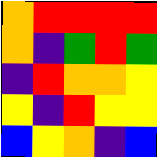[["orange", "red", "red", "red", "red"], ["orange", "indigo", "green", "red", "green"], ["indigo", "red", "orange", "orange", "yellow"], ["yellow", "indigo", "red", "yellow", "yellow"], ["blue", "yellow", "orange", "indigo", "blue"]]